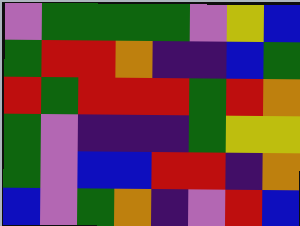[["violet", "green", "green", "green", "green", "violet", "yellow", "blue"], ["green", "red", "red", "orange", "indigo", "indigo", "blue", "green"], ["red", "green", "red", "red", "red", "green", "red", "orange"], ["green", "violet", "indigo", "indigo", "indigo", "green", "yellow", "yellow"], ["green", "violet", "blue", "blue", "red", "red", "indigo", "orange"], ["blue", "violet", "green", "orange", "indigo", "violet", "red", "blue"]]